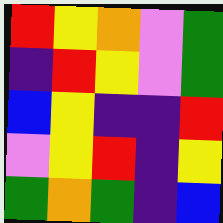[["red", "yellow", "orange", "violet", "green"], ["indigo", "red", "yellow", "violet", "green"], ["blue", "yellow", "indigo", "indigo", "red"], ["violet", "yellow", "red", "indigo", "yellow"], ["green", "orange", "green", "indigo", "blue"]]